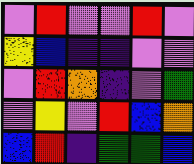[["violet", "red", "violet", "violet", "red", "violet"], ["yellow", "blue", "indigo", "indigo", "violet", "violet"], ["violet", "red", "orange", "indigo", "violet", "green"], ["violet", "yellow", "violet", "red", "blue", "orange"], ["blue", "red", "indigo", "green", "green", "blue"]]